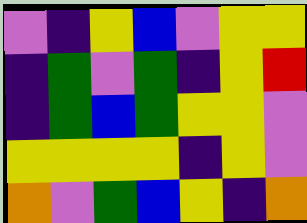[["violet", "indigo", "yellow", "blue", "violet", "yellow", "yellow"], ["indigo", "green", "violet", "green", "indigo", "yellow", "red"], ["indigo", "green", "blue", "green", "yellow", "yellow", "violet"], ["yellow", "yellow", "yellow", "yellow", "indigo", "yellow", "violet"], ["orange", "violet", "green", "blue", "yellow", "indigo", "orange"]]